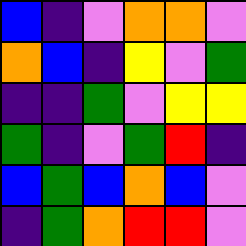[["blue", "indigo", "violet", "orange", "orange", "violet"], ["orange", "blue", "indigo", "yellow", "violet", "green"], ["indigo", "indigo", "green", "violet", "yellow", "yellow"], ["green", "indigo", "violet", "green", "red", "indigo"], ["blue", "green", "blue", "orange", "blue", "violet"], ["indigo", "green", "orange", "red", "red", "violet"]]